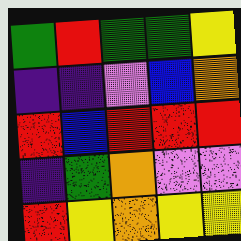[["green", "red", "green", "green", "yellow"], ["indigo", "indigo", "violet", "blue", "orange"], ["red", "blue", "red", "red", "red"], ["indigo", "green", "orange", "violet", "violet"], ["red", "yellow", "orange", "yellow", "yellow"]]